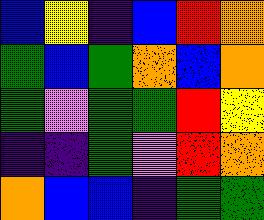[["blue", "yellow", "indigo", "blue", "red", "orange"], ["green", "blue", "green", "orange", "blue", "orange"], ["green", "violet", "green", "green", "red", "yellow"], ["indigo", "indigo", "green", "violet", "red", "orange"], ["orange", "blue", "blue", "indigo", "green", "green"]]